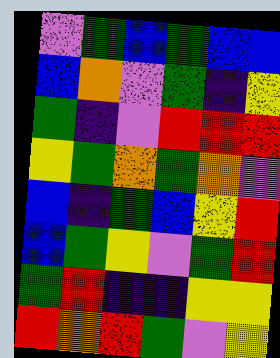[["violet", "green", "blue", "green", "blue", "blue"], ["blue", "orange", "violet", "green", "indigo", "yellow"], ["green", "indigo", "violet", "red", "red", "red"], ["yellow", "green", "orange", "green", "orange", "violet"], ["blue", "indigo", "green", "blue", "yellow", "red"], ["blue", "green", "yellow", "violet", "green", "red"], ["green", "red", "indigo", "indigo", "yellow", "yellow"], ["red", "orange", "red", "green", "violet", "yellow"]]